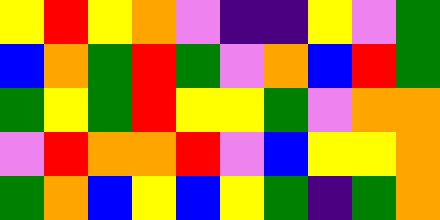[["yellow", "red", "yellow", "orange", "violet", "indigo", "indigo", "yellow", "violet", "green"], ["blue", "orange", "green", "red", "green", "violet", "orange", "blue", "red", "green"], ["green", "yellow", "green", "red", "yellow", "yellow", "green", "violet", "orange", "orange"], ["violet", "red", "orange", "orange", "red", "violet", "blue", "yellow", "yellow", "orange"], ["green", "orange", "blue", "yellow", "blue", "yellow", "green", "indigo", "green", "orange"]]